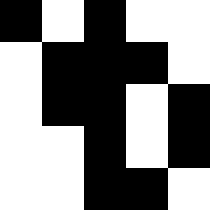[["black", "white", "black", "white", "white"], ["white", "black", "black", "black", "white"], ["white", "black", "black", "white", "black"], ["white", "white", "black", "white", "black"], ["white", "white", "black", "black", "white"]]